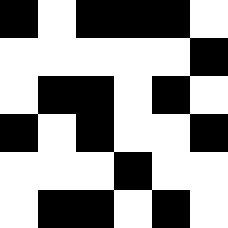[["black", "white", "black", "black", "black", "white"], ["white", "white", "white", "white", "white", "black"], ["white", "black", "black", "white", "black", "white"], ["black", "white", "black", "white", "white", "black"], ["white", "white", "white", "black", "white", "white"], ["white", "black", "black", "white", "black", "white"]]